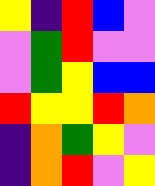[["yellow", "indigo", "red", "blue", "violet"], ["violet", "green", "red", "violet", "violet"], ["violet", "green", "yellow", "blue", "blue"], ["red", "yellow", "yellow", "red", "orange"], ["indigo", "orange", "green", "yellow", "violet"], ["indigo", "orange", "red", "violet", "yellow"]]